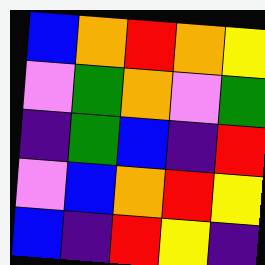[["blue", "orange", "red", "orange", "yellow"], ["violet", "green", "orange", "violet", "green"], ["indigo", "green", "blue", "indigo", "red"], ["violet", "blue", "orange", "red", "yellow"], ["blue", "indigo", "red", "yellow", "indigo"]]